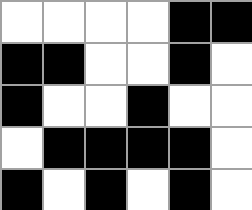[["white", "white", "white", "white", "black", "black"], ["black", "black", "white", "white", "black", "white"], ["black", "white", "white", "black", "white", "white"], ["white", "black", "black", "black", "black", "white"], ["black", "white", "black", "white", "black", "white"]]